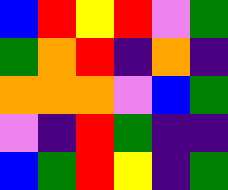[["blue", "red", "yellow", "red", "violet", "green"], ["green", "orange", "red", "indigo", "orange", "indigo"], ["orange", "orange", "orange", "violet", "blue", "green"], ["violet", "indigo", "red", "green", "indigo", "indigo"], ["blue", "green", "red", "yellow", "indigo", "green"]]